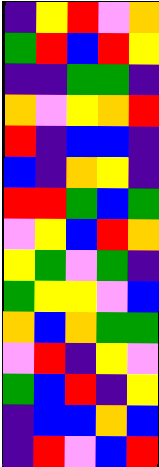[["indigo", "yellow", "red", "violet", "orange"], ["green", "red", "blue", "red", "yellow"], ["indigo", "indigo", "green", "green", "indigo"], ["orange", "violet", "yellow", "orange", "red"], ["red", "indigo", "blue", "blue", "indigo"], ["blue", "indigo", "orange", "yellow", "indigo"], ["red", "red", "green", "blue", "green"], ["violet", "yellow", "blue", "red", "orange"], ["yellow", "green", "violet", "green", "indigo"], ["green", "yellow", "yellow", "violet", "blue"], ["orange", "blue", "orange", "green", "green"], ["violet", "red", "indigo", "yellow", "violet"], ["green", "blue", "red", "indigo", "yellow"], ["indigo", "blue", "blue", "orange", "blue"], ["indigo", "red", "violet", "blue", "red"]]